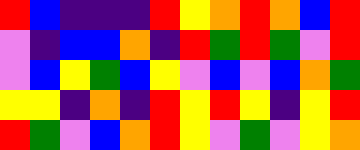[["red", "blue", "indigo", "indigo", "indigo", "red", "yellow", "orange", "red", "orange", "blue", "red"], ["violet", "indigo", "blue", "blue", "orange", "indigo", "red", "green", "red", "green", "violet", "red"], ["violet", "blue", "yellow", "green", "blue", "yellow", "violet", "blue", "violet", "blue", "orange", "green"], ["yellow", "yellow", "indigo", "orange", "indigo", "red", "yellow", "red", "yellow", "indigo", "yellow", "red"], ["red", "green", "violet", "blue", "orange", "red", "yellow", "violet", "green", "violet", "yellow", "orange"]]